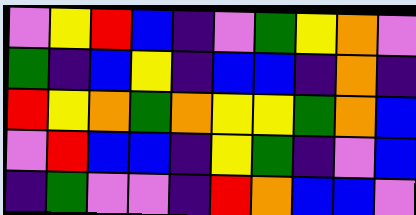[["violet", "yellow", "red", "blue", "indigo", "violet", "green", "yellow", "orange", "violet"], ["green", "indigo", "blue", "yellow", "indigo", "blue", "blue", "indigo", "orange", "indigo"], ["red", "yellow", "orange", "green", "orange", "yellow", "yellow", "green", "orange", "blue"], ["violet", "red", "blue", "blue", "indigo", "yellow", "green", "indigo", "violet", "blue"], ["indigo", "green", "violet", "violet", "indigo", "red", "orange", "blue", "blue", "violet"]]